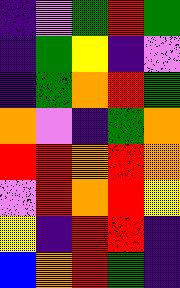[["indigo", "violet", "green", "red", "green"], ["indigo", "green", "yellow", "indigo", "violet"], ["indigo", "green", "orange", "red", "green"], ["orange", "violet", "indigo", "green", "orange"], ["red", "red", "orange", "red", "orange"], ["violet", "red", "orange", "red", "yellow"], ["yellow", "indigo", "red", "red", "indigo"], ["blue", "orange", "red", "green", "indigo"]]